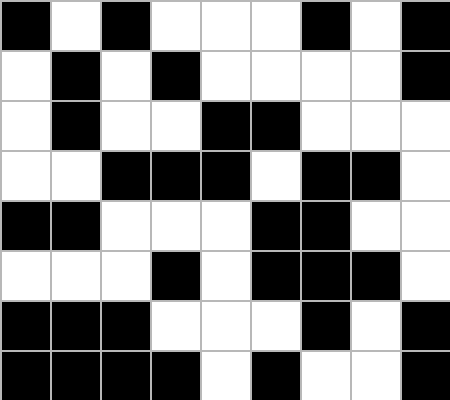[["black", "white", "black", "white", "white", "white", "black", "white", "black"], ["white", "black", "white", "black", "white", "white", "white", "white", "black"], ["white", "black", "white", "white", "black", "black", "white", "white", "white"], ["white", "white", "black", "black", "black", "white", "black", "black", "white"], ["black", "black", "white", "white", "white", "black", "black", "white", "white"], ["white", "white", "white", "black", "white", "black", "black", "black", "white"], ["black", "black", "black", "white", "white", "white", "black", "white", "black"], ["black", "black", "black", "black", "white", "black", "white", "white", "black"]]